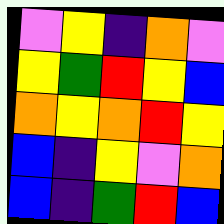[["violet", "yellow", "indigo", "orange", "violet"], ["yellow", "green", "red", "yellow", "blue"], ["orange", "yellow", "orange", "red", "yellow"], ["blue", "indigo", "yellow", "violet", "orange"], ["blue", "indigo", "green", "red", "blue"]]